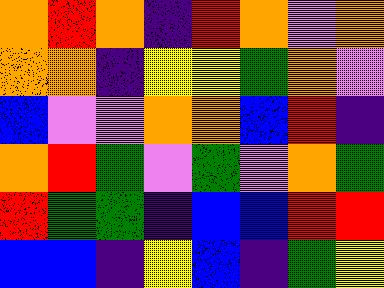[["orange", "red", "orange", "indigo", "red", "orange", "violet", "orange"], ["orange", "orange", "indigo", "yellow", "yellow", "green", "orange", "violet"], ["blue", "violet", "violet", "orange", "orange", "blue", "red", "indigo"], ["orange", "red", "green", "violet", "green", "violet", "orange", "green"], ["red", "green", "green", "indigo", "blue", "blue", "red", "red"], ["blue", "blue", "indigo", "yellow", "blue", "indigo", "green", "yellow"]]